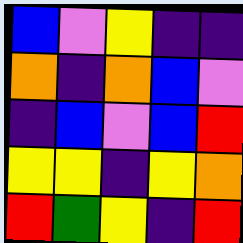[["blue", "violet", "yellow", "indigo", "indigo"], ["orange", "indigo", "orange", "blue", "violet"], ["indigo", "blue", "violet", "blue", "red"], ["yellow", "yellow", "indigo", "yellow", "orange"], ["red", "green", "yellow", "indigo", "red"]]